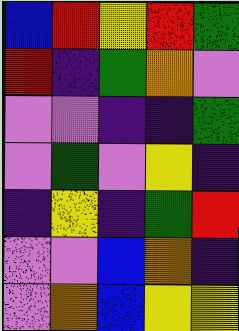[["blue", "red", "yellow", "red", "green"], ["red", "indigo", "green", "orange", "violet"], ["violet", "violet", "indigo", "indigo", "green"], ["violet", "green", "violet", "yellow", "indigo"], ["indigo", "yellow", "indigo", "green", "red"], ["violet", "violet", "blue", "orange", "indigo"], ["violet", "orange", "blue", "yellow", "yellow"]]